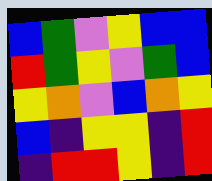[["blue", "green", "violet", "yellow", "blue", "blue"], ["red", "green", "yellow", "violet", "green", "blue"], ["yellow", "orange", "violet", "blue", "orange", "yellow"], ["blue", "indigo", "yellow", "yellow", "indigo", "red"], ["indigo", "red", "red", "yellow", "indigo", "red"]]